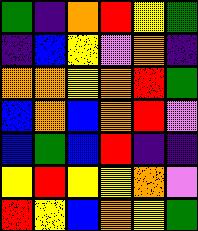[["green", "indigo", "orange", "red", "yellow", "green"], ["indigo", "blue", "yellow", "violet", "orange", "indigo"], ["orange", "orange", "yellow", "orange", "red", "green"], ["blue", "orange", "blue", "orange", "red", "violet"], ["blue", "green", "blue", "red", "indigo", "indigo"], ["yellow", "red", "yellow", "yellow", "orange", "violet"], ["red", "yellow", "blue", "orange", "yellow", "green"]]